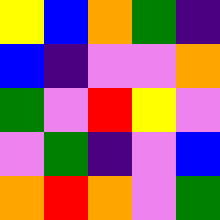[["yellow", "blue", "orange", "green", "indigo"], ["blue", "indigo", "violet", "violet", "orange"], ["green", "violet", "red", "yellow", "violet"], ["violet", "green", "indigo", "violet", "blue"], ["orange", "red", "orange", "violet", "green"]]